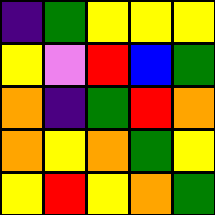[["indigo", "green", "yellow", "yellow", "yellow"], ["yellow", "violet", "red", "blue", "green"], ["orange", "indigo", "green", "red", "orange"], ["orange", "yellow", "orange", "green", "yellow"], ["yellow", "red", "yellow", "orange", "green"]]